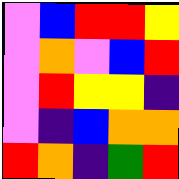[["violet", "blue", "red", "red", "yellow"], ["violet", "orange", "violet", "blue", "red"], ["violet", "red", "yellow", "yellow", "indigo"], ["violet", "indigo", "blue", "orange", "orange"], ["red", "orange", "indigo", "green", "red"]]